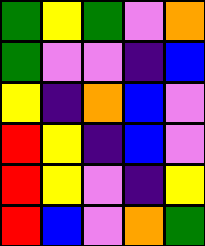[["green", "yellow", "green", "violet", "orange"], ["green", "violet", "violet", "indigo", "blue"], ["yellow", "indigo", "orange", "blue", "violet"], ["red", "yellow", "indigo", "blue", "violet"], ["red", "yellow", "violet", "indigo", "yellow"], ["red", "blue", "violet", "orange", "green"]]